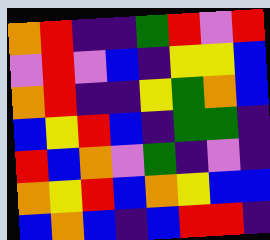[["orange", "red", "indigo", "indigo", "green", "red", "violet", "red"], ["violet", "red", "violet", "blue", "indigo", "yellow", "yellow", "blue"], ["orange", "red", "indigo", "indigo", "yellow", "green", "orange", "blue"], ["blue", "yellow", "red", "blue", "indigo", "green", "green", "indigo"], ["red", "blue", "orange", "violet", "green", "indigo", "violet", "indigo"], ["orange", "yellow", "red", "blue", "orange", "yellow", "blue", "blue"], ["blue", "orange", "blue", "indigo", "blue", "red", "red", "indigo"]]